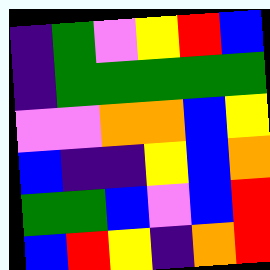[["indigo", "green", "violet", "yellow", "red", "blue"], ["indigo", "green", "green", "green", "green", "green"], ["violet", "violet", "orange", "orange", "blue", "yellow"], ["blue", "indigo", "indigo", "yellow", "blue", "orange"], ["green", "green", "blue", "violet", "blue", "red"], ["blue", "red", "yellow", "indigo", "orange", "red"]]